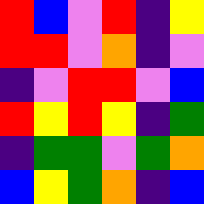[["red", "blue", "violet", "red", "indigo", "yellow"], ["red", "red", "violet", "orange", "indigo", "violet"], ["indigo", "violet", "red", "red", "violet", "blue"], ["red", "yellow", "red", "yellow", "indigo", "green"], ["indigo", "green", "green", "violet", "green", "orange"], ["blue", "yellow", "green", "orange", "indigo", "blue"]]